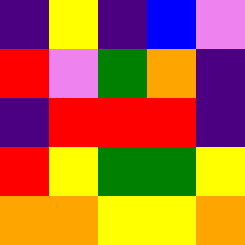[["indigo", "yellow", "indigo", "blue", "violet"], ["red", "violet", "green", "orange", "indigo"], ["indigo", "red", "red", "red", "indigo"], ["red", "yellow", "green", "green", "yellow"], ["orange", "orange", "yellow", "yellow", "orange"]]